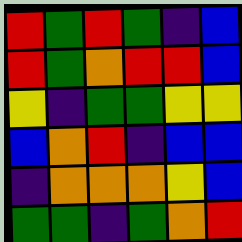[["red", "green", "red", "green", "indigo", "blue"], ["red", "green", "orange", "red", "red", "blue"], ["yellow", "indigo", "green", "green", "yellow", "yellow"], ["blue", "orange", "red", "indigo", "blue", "blue"], ["indigo", "orange", "orange", "orange", "yellow", "blue"], ["green", "green", "indigo", "green", "orange", "red"]]